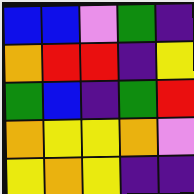[["blue", "blue", "violet", "green", "indigo"], ["orange", "red", "red", "indigo", "yellow"], ["green", "blue", "indigo", "green", "red"], ["orange", "yellow", "yellow", "orange", "violet"], ["yellow", "orange", "yellow", "indigo", "indigo"]]